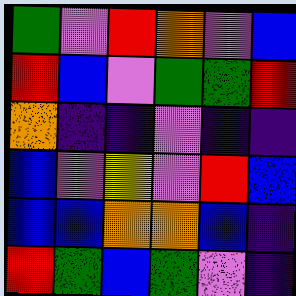[["green", "violet", "red", "orange", "violet", "blue"], ["red", "blue", "violet", "green", "green", "red"], ["orange", "indigo", "indigo", "violet", "indigo", "indigo"], ["blue", "violet", "yellow", "violet", "red", "blue"], ["blue", "blue", "orange", "orange", "blue", "indigo"], ["red", "green", "blue", "green", "violet", "indigo"]]